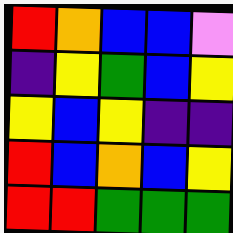[["red", "orange", "blue", "blue", "violet"], ["indigo", "yellow", "green", "blue", "yellow"], ["yellow", "blue", "yellow", "indigo", "indigo"], ["red", "blue", "orange", "blue", "yellow"], ["red", "red", "green", "green", "green"]]